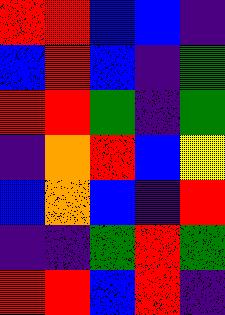[["red", "red", "blue", "blue", "indigo"], ["blue", "red", "blue", "indigo", "green"], ["red", "red", "green", "indigo", "green"], ["indigo", "orange", "red", "blue", "yellow"], ["blue", "orange", "blue", "indigo", "red"], ["indigo", "indigo", "green", "red", "green"], ["red", "red", "blue", "red", "indigo"]]